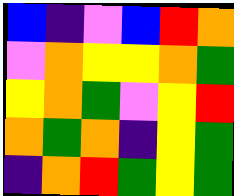[["blue", "indigo", "violet", "blue", "red", "orange"], ["violet", "orange", "yellow", "yellow", "orange", "green"], ["yellow", "orange", "green", "violet", "yellow", "red"], ["orange", "green", "orange", "indigo", "yellow", "green"], ["indigo", "orange", "red", "green", "yellow", "green"]]